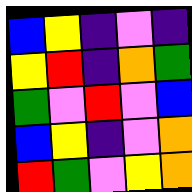[["blue", "yellow", "indigo", "violet", "indigo"], ["yellow", "red", "indigo", "orange", "green"], ["green", "violet", "red", "violet", "blue"], ["blue", "yellow", "indigo", "violet", "orange"], ["red", "green", "violet", "yellow", "orange"]]